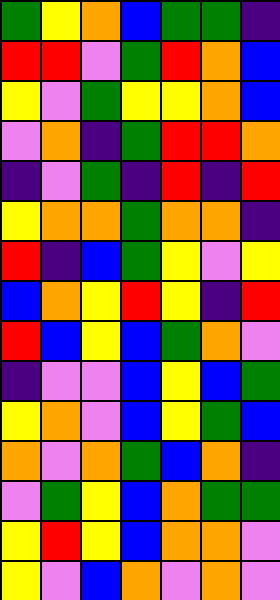[["green", "yellow", "orange", "blue", "green", "green", "indigo"], ["red", "red", "violet", "green", "red", "orange", "blue"], ["yellow", "violet", "green", "yellow", "yellow", "orange", "blue"], ["violet", "orange", "indigo", "green", "red", "red", "orange"], ["indigo", "violet", "green", "indigo", "red", "indigo", "red"], ["yellow", "orange", "orange", "green", "orange", "orange", "indigo"], ["red", "indigo", "blue", "green", "yellow", "violet", "yellow"], ["blue", "orange", "yellow", "red", "yellow", "indigo", "red"], ["red", "blue", "yellow", "blue", "green", "orange", "violet"], ["indigo", "violet", "violet", "blue", "yellow", "blue", "green"], ["yellow", "orange", "violet", "blue", "yellow", "green", "blue"], ["orange", "violet", "orange", "green", "blue", "orange", "indigo"], ["violet", "green", "yellow", "blue", "orange", "green", "green"], ["yellow", "red", "yellow", "blue", "orange", "orange", "violet"], ["yellow", "violet", "blue", "orange", "violet", "orange", "violet"]]